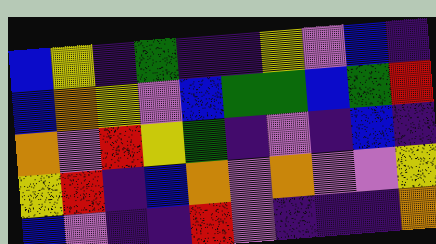[["blue", "yellow", "indigo", "green", "indigo", "indigo", "yellow", "violet", "blue", "indigo"], ["blue", "orange", "yellow", "violet", "blue", "green", "green", "blue", "green", "red"], ["orange", "violet", "red", "yellow", "green", "indigo", "violet", "indigo", "blue", "indigo"], ["yellow", "red", "indigo", "blue", "orange", "violet", "orange", "violet", "violet", "yellow"], ["blue", "violet", "indigo", "indigo", "red", "violet", "indigo", "indigo", "indigo", "orange"]]